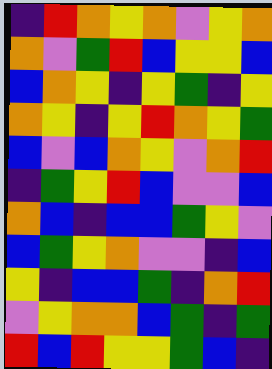[["indigo", "red", "orange", "yellow", "orange", "violet", "yellow", "orange"], ["orange", "violet", "green", "red", "blue", "yellow", "yellow", "blue"], ["blue", "orange", "yellow", "indigo", "yellow", "green", "indigo", "yellow"], ["orange", "yellow", "indigo", "yellow", "red", "orange", "yellow", "green"], ["blue", "violet", "blue", "orange", "yellow", "violet", "orange", "red"], ["indigo", "green", "yellow", "red", "blue", "violet", "violet", "blue"], ["orange", "blue", "indigo", "blue", "blue", "green", "yellow", "violet"], ["blue", "green", "yellow", "orange", "violet", "violet", "indigo", "blue"], ["yellow", "indigo", "blue", "blue", "green", "indigo", "orange", "red"], ["violet", "yellow", "orange", "orange", "blue", "green", "indigo", "green"], ["red", "blue", "red", "yellow", "yellow", "green", "blue", "indigo"]]